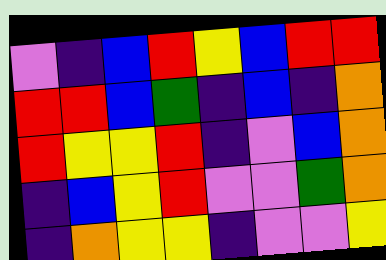[["violet", "indigo", "blue", "red", "yellow", "blue", "red", "red"], ["red", "red", "blue", "green", "indigo", "blue", "indigo", "orange"], ["red", "yellow", "yellow", "red", "indigo", "violet", "blue", "orange"], ["indigo", "blue", "yellow", "red", "violet", "violet", "green", "orange"], ["indigo", "orange", "yellow", "yellow", "indigo", "violet", "violet", "yellow"]]